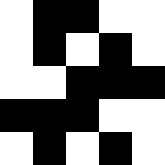[["white", "black", "black", "white", "white"], ["white", "black", "white", "black", "white"], ["white", "white", "black", "black", "black"], ["black", "black", "black", "white", "white"], ["white", "black", "white", "black", "white"]]